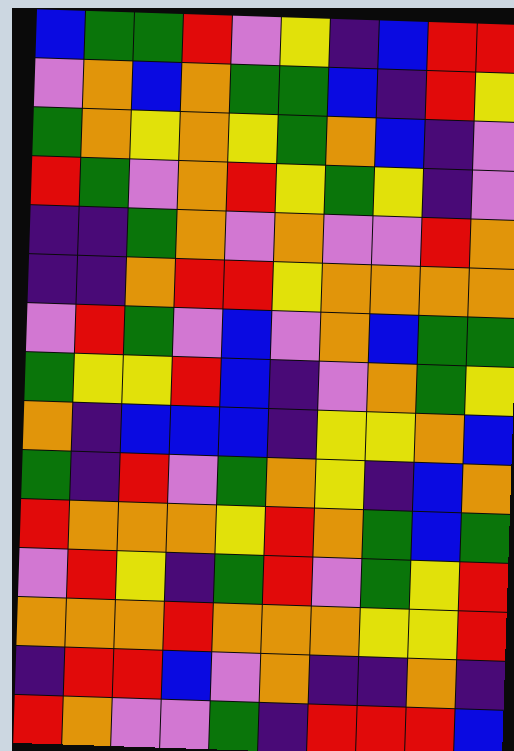[["blue", "green", "green", "red", "violet", "yellow", "indigo", "blue", "red", "red"], ["violet", "orange", "blue", "orange", "green", "green", "blue", "indigo", "red", "yellow"], ["green", "orange", "yellow", "orange", "yellow", "green", "orange", "blue", "indigo", "violet"], ["red", "green", "violet", "orange", "red", "yellow", "green", "yellow", "indigo", "violet"], ["indigo", "indigo", "green", "orange", "violet", "orange", "violet", "violet", "red", "orange"], ["indigo", "indigo", "orange", "red", "red", "yellow", "orange", "orange", "orange", "orange"], ["violet", "red", "green", "violet", "blue", "violet", "orange", "blue", "green", "green"], ["green", "yellow", "yellow", "red", "blue", "indigo", "violet", "orange", "green", "yellow"], ["orange", "indigo", "blue", "blue", "blue", "indigo", "yellow", "yellow", "orange", "blue"], ["green", "indigo", "red", "violet", "green", "orange", "yellow", "indigo", "blue", "orange"], ["red", "orange", "orange", "orange", "yellow", "red", "orange", "green", "blue", "green"], ["violet", "red", "yellow", "indigo", "green", "red", "violet", "green", "yellow", "red"], ["orange", "orange", "orange", "red", "orange", "orange", "orange", "yellow", "yellow", "red"], ["indigo", "red", "red", "blue", "violet", "orange", "indigo", "indigo", "orange", "indigo"], ["red", "orange", "violet", "violet", "green", "indigo", "red", "red", "red", "blue"]]